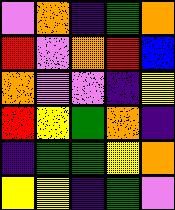[["violet", "orange", "indigo", "green", "orange"], ["red", "violet", "orange", "red", "blue"], ["orange", "violet", "violet", "indigo", "yellow"], ["red", "yellow", "green", "orange", "indigo"], ["indigo", "green", "green", "yellow", "orange"], ["yellow", "yellow", "indigo", "green", "violet"]]